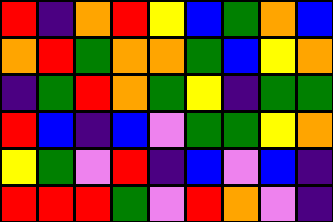[["red", "indigo", "orange", "red", "yellow", "blue", "green", "orange", "blue"], ["orange", "red", "green", "orange", "orange", "green", "blue", "yellow", "orange"], ["indigo", "green", "red", "orange", "green", "yellow", "indigo", "green", "green"], ["red", "blue", "indigo", "blue", "violet", "green", "green", "yellow", "orange"], ["yellow", "green", "violet", "red", "indigo", "blue", "violet", "blue", "indigo"], ["red", "red", "red", "green", "violet", "red", "orange", "violet", "indigo"]]